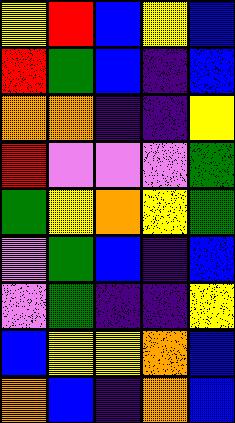[["yellow", "red", "blue", "yellow", "blue"], ["red", "green", "blue", "indigo", "blue"], ["orange", "orange", "indigo", "indigo", "yellow"], ["red", "violet", "violet", "violet", "green"], ["green", "yellow", "orange", "yellow", "green"], ["violet", "green", "blue", "indigo", "blue"], ["violet", "green", "indigo", "indigo", "yellow"], ["blue", "yellow", "yellow", "orange", "blue"], ["orange", "blue", "indigo", "orange", "blue"]]